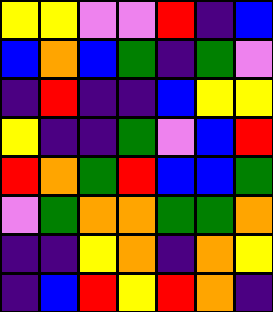[["yellow", "yellow", "violet", "violet", "red", "indigo", "blue"], ["blue", "orange", "blue", "green", "indigo", "green", "violet"], ["indigo", "red", "indigo", "indigo", "blue", "yellow", "yellow"], ["yellow", "indigo", "indigo", "green", "violet", "blue", "red"], ["red", "orange", "green", "red", "blue", "blue", "green"], ["violet", "green", "orange", "orange", "green", "green", "orange"], ["indigo", "indigo", "yellow", "orange", "indigo", "orange", "yellow"], ["indigo", "blue", "red", "yellow", "red", "orange", "indigo"]]